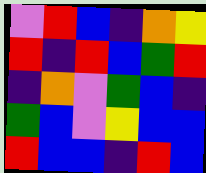[["violet", "red", "blue", "indigo", "orange", "yellow"], ["red", "indigo", "red", "blue", "green", "red"], ["indigo", "orange", "violet", "green", "blue", "indigo"], ["green", "blue", "violet", "yellow", "blue", "blue"], ["red", "blue", "blue", "indigo", "red", "blue"]]